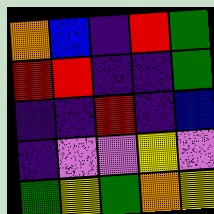[["orange", "blue", "indigo", "red", "green"], ["red", "red", "indigo", "indigo", "green"], ["indigo", "indigo", "red", "indigo", "blue"], ["indigo", "violet", "violet", "yellow", "violet"], ["green", "yellow", "green", "orange", "yellow"]]